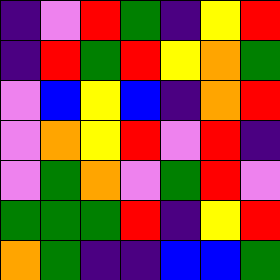[["indigo", "violet", "red", "green", "indigo", "yellow", "red"], ["indigo", "red", "green", "red", "yellow", "orange", "green"], ["violet", "blue", "yellow", "blue", "indigo", "orange", "red"], ["violet", "orange", "yellow", "red", "violet", "red", "indigo"], ["violet", "green", "orange", "violet", "green", "red", "violet"], ["green", "green", "green", "red", "indigo", "yellow", "red"], ["orange", "green", "indigo", "indigo", "blue", "blue", "green"]]